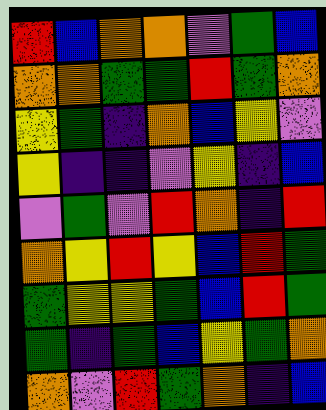[["red", "blue", "orange", "orange", "violet", "green", "blue"], ["orange", "orange", "green", "green", "red", "green", "orange"], ["yellow", "green", "indigo", "orange", "blue", "yellow", "violet"], ["yellow", "indigo", "indigo", "violet", "yellow", "indigo", "blue"], ["violet", "green", "violet", "red", "orange", "indigo", "red"], ["orange", "yellow", "red", "yellow", "blue", "red", "green"], ["green", "yellow", "yellow", "green", "blue", "red", "green"], ["green", "indigo", "green", "blue", "yellow", "green", "orange"], ["orange", "violet", "red", "green", "orange", "indigo", "blue"]]